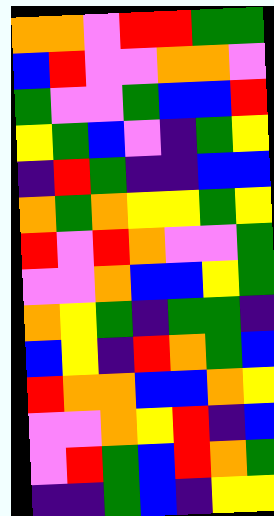[["orange", "orange", "violet", "red", "red", "green", "green"], ["blue", "red", "violet", "violet", "orange", "orange", "violet"], ["green", "violet", "violet", "green", "blue", "blue", "red"], ["yellow", "green", "blue", "violet", "indigo", "green", "yellow"], ["indigo", "red", "green", "indigo", "indigo", "blue", "blue"], ["orange", "green", "orange", "yellow", "yellow", "green", "yellow"], ["red", "violet", "red", "orange", "violet", "violet", "green"], ["violet", "violet", "orange", "blue", "blue", "yellow", "green"], ["orange", "yellow", "green", "indigo", "green", "green", "indigo"], ["blue", "yellow", "indigo", "red", "orange", "green", "blue"], ["red", "orange", "orange", "blue", "blue", "orange", "yellow"], ["violet", "violet", "orange", "yellow", "red", "indigo", "blue"], ["violet", "red", "green", "blue", "red", "orange", "green"], ["indigo", "indigo", "green", "blue", "indigo", "yellow", "yellow"]]